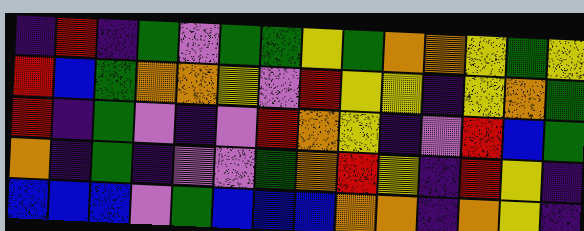[["indigo", "red", "indigo", "green", "violet", "green", "green", "yellow", "green", "orange", "orange", "yellow", "green", "yellow"], ["red", "blue", "green", "orange", "orange", "yellow", "violet", "red", "yellow", "yellow", "indigo", "yellow", "orange", "green"], ["red", "indigo", "green", "violet", "indigo", "violet", "red", "orange", "yellow", "indigo", "violet", "red", "blue", "green"], ["orange", "indigo", "green", "indigo", "violet", "violet", "green", "orange", "red", "yellow", "indigo", "red", "yellow", "indigo"], ["blue", "blue", "blue", "violet", "green", "blue", "blue", "blue", "orange", "orange", "indigo", "orange", "yellow", "indigo"]]